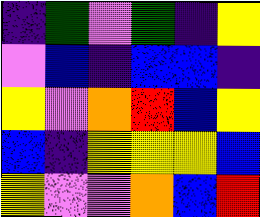[["indigo", "green", "violet", "green", "indigo", "yellow"], ["violet", "blue", "indigo", "blue", "blue", "indigo"], ["yellow", "violet", "orange", "red", "blue", "yellow"], ["blue", "indigo", "yellow", "yellow", "yellow", "blue"], ["yellow", "violet", "violet", "orange", "blue", "red"]]